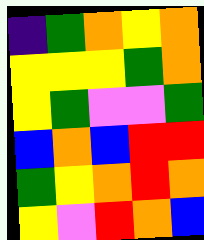[["indigo", "green", "orange", "yellow", "orange"], ["yellow", "yellow", "yellow", "green", "orange"], ["yellow", "green", "violet", "violet", "green"], ["blue", "orange", "blue", "red", "red"], ["green", "yellow", "orange", "red", "orange"], ["yellow", "violet", "red", "orange", "blue"]]